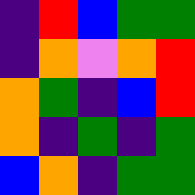[["indigo", "red", "blue", "green", "green"], ["indigo", "orange", "violet", "orange", "red"], ["orange", "green", "indigo", "blue", "red"], ["orange", "indigo", "green", "indigo", "green"], ["blue", "orange", "indigo", "green", "green"]]